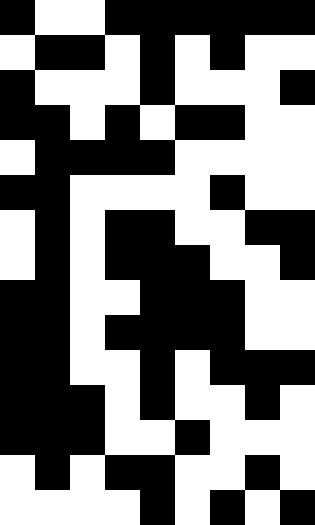[["black", "white", "white", "black", "black", "black", "black", "black", "black"], ["white", "black", "black", "white", "black", "white", "black", "white", "white"], ["black", "white", "white", "white", "black", "white", "white", "white", "black"], ["black", "black", "white", "black", "white", "black", "black", "white", "white"], ["white", "black", "black", "black", "black", "white", "white", "white", "white"], ["black", "black", "white", "white", "white", "white", "black", "white", "white"], ["white", "black", "white", "black", "black", "white", "white", "black", "black"], ["white", "black", "white", "black", "black", "black", "white", "white", "black"], ["black", "black", "white", "white", "black", "black", "black", "white", "white"], ["black", "black", "white", "black", "black", "black", "black", "white", "white"], ["black", "black", "white", "white", "black", "white", "black", "black", "black"], ["black", "black", "black", "white", "black", "white", "white", "black", "white"], ["black", "black", "black", "white", "white", "black", "white", "white", "white"], ["white", "black", "white", "black", "black", "white", "white", "black", "white"], ["white", "white", "white", "white", "black", "white", "black", "white", "black"]]